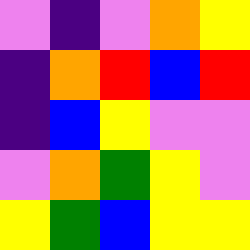[["violet", "indigo", "violet", "orange", "yellow"], ["indigo", "orange", "red", "blue", "red"], ["indigo", "blue", "yellow", "violet", "violet"], ["violet", "orange", "green", "yellow", "violet"], ["yellow", "green", "blue", "yellow", "yellow"]]